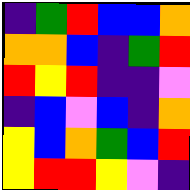[["indigo", "green", "red", "blue", "blue", "orange"], ["orange", "orange", "blue", "indigo", "green", "red"], ["red", "yellow", "red", "indigo", "indigo", "violet"], ["indigo", "blue", "violet", "blue", "indigo", "orange"], ["yellow", "blue", "orange", "green", "blue", "red"], ["yellow", "red", "red", "yellow", "violet", "indigo"]]